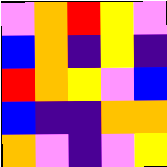[["violet", "orange", "red", "yellow", "violet"], ["blue", "orange", "indigo", "yellow", "indigo"], ["red", "orange", "yellow", "violet", "blue"], ["blue", "indigo", "indigo", "orange", "orange"], ["orange", "violet", "indigo", "violet", "yellow"]]